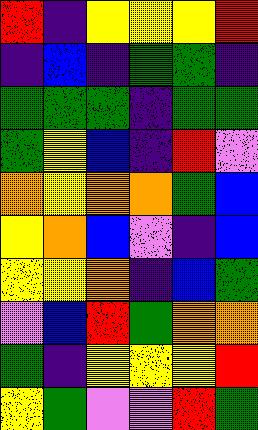[["red", "indigo", "yellow", "yellow", "yellow", "red"], ["indigo", "blue", "indigo", "green", "green", "indigo"], ["green", "green", "green", "indigo", "green", "green"], ["green", "yellow", "blue", "indigo", "red", "violet"], ["orange", "yellow", "orange", "orange", "green", "blue"], ["yellow", "orange", "blue", "violet", "indigo", "blue"], ["yellow", "yellow", "orange", "indigo", "blue", "green"], ["violet", "blue", "red", "green", "orange", "orange"], ["green", "indigo", "yellow", "yellow", "yellow", "red"], ["yellow", "green", "violet", "violet", "red", "green"]]